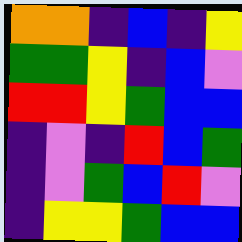[["orange", "orange", "indigo", "blue", "indigo", "yellow"], ["green", "green", "yellow", "indigo", "blue", "violet"], ["red", "red", "yellow", "green", "blue", "blue"], ["indigo", "violet", "indigo", "red", "blue", "green"], ["indigo", "violet", "green", "blue", "red", "violet"], ["indigo", "yellow", "yellow", "green", "blue", "blue"]]